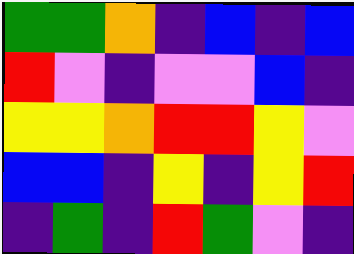[["green", "green", "orange", "indigo", "blue", "indigo", "blue"], ["red", "violet", "indigo", "violet", "violet", "blue", "indigo"], ["yellow", "yellow", "orange", "red", "red", "yellow", "violet"], ["blue", "blue", "indigo", "yellow", "indigo", "yellow", "red"], ["indigo", "green", "indigo", "red", "green", "violet", "indigo"]]